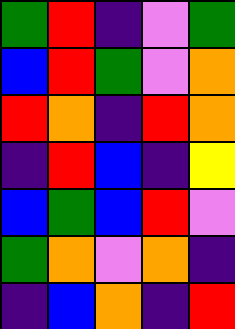[["green", "red", "indigo", "violet", "green"], ["blue", "red", "green", "violet", "orange"], ["red", "orange", "indigo", "red", "orange"], ["indigo", "red", "blue", "indigo", "yellow"], ["blue", "green", "blue", "red", "violet"], ["green", "orange", "violet", "orange", "indigo"], ["indigo", "blue", "orange", "indigo", "red"]]